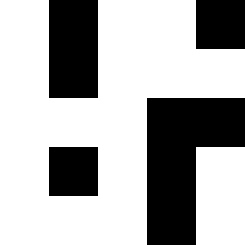[["white", "black", "white", "white", "black"], ["white", "black", "white", "white", "white"], ["white", "white", "white", "black", "black"], ["white", "black", "white", "black", "white"], ["white", "white", "white", "black", "white"]]